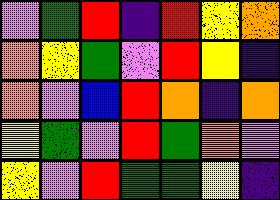[["violet", "green", "red", "indigo", "red", "yellow", "orange"], ["orange", "yellow", "green", "violet", "red", "yellow", "indigo"], ["orange", "violet", "blue", "red", "orange", "indigo", "orange"], ["yellow", "green", "violet", "red", "green", "orange", "violet"], ["yellow", "violet", "red", "green", "green", "yellow", "indigo"]]